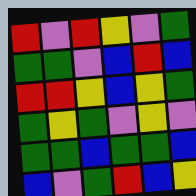[["red", "violet", "red", "yellow", "violet", "green"], ["green", "green", "violet", "blue", "red", "blue"], ["red", "red", "yellow", "blue", "yellow", "green"], ["green", "yellow", "green", "violet", "yellow", "violet"], ["green", "green", "blue", "green", "green", "blue"], ["blue", "violet", "green", "red", "blue", "yellow"]]